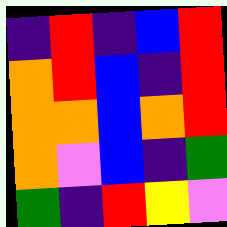[["indigo", "red", "indigo", "blue", "red"], ["orange", "red", "blue", "indigo", "red"], ["orange", "orange", "blue", "orange", "red"], ["orange", "violet", "blue", "indigo", "green"], ["green", "indigo", "red", "yellow", "violet"]]